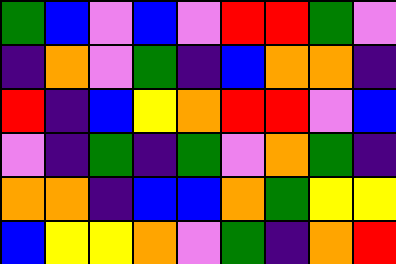[["green", "blue", "violet", "blue", "violet", "red", "red", "green", "violet"], ["indigo", "orange", "violet", "green", "indigo", "blue", "orange", "orange", "indigo"], ["red", "indigo", "blue", "yellow", "orange", "red", "red", "violet", "blue"], ["violet", "indigo", "green", "indigo", "green", "violet", "orange", "green", "indigo"], ["orange", "orange", "indigo", "blue", "blue", "orange", "green", "yellow", "yellow"], ["blue", "yellow", "yellow", "orange", "violet", "green", "indigo", "orange", "red"]]